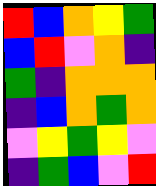[["red", "blue", "orange", "yellow", "green"], ["blue", "red", "violet", "orange", "indigo"], ["green", "indigo", "orange", "orange", "orange"], ["indigo", "blue", "orange", "green", "orange"], ["violet", "yellow", "green", "yellow", "violet"], ["indigo", "green", "blue", "violet", "red"]]